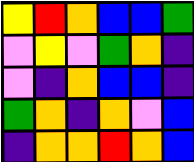[["yellow", "red", "orange", "blue", "blue", "green"], ["violet", "yellow", "violet", "green", "orange", "indigo"], ["violet", "indigo", "orange", "blue", "blue", "indigo"], ["green", "orange", "indigo", "orange", "violet", "blue"], ["indigo", "orange", "orange", "red", "orange", "blue"]]